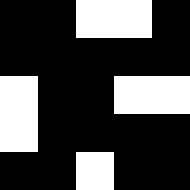[["black", "black", "white", "white", "black"], ["black", "black", "black", "black", "black"], ["white", "black", "black", "white", "white"], ["white", "black", "black", "black", "black"], ["black", "black", "white", "black", "black"]]